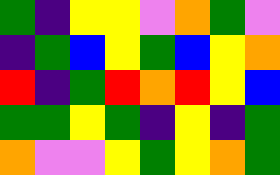[["green", "indigo", "yellow", "yellow", "violet", "orange", "green", "violet"], ["indigo", "green", "blue", "yellow", "green", "blue", "yellow", "orange"], ["red", "indigo", "green", "red", "orange", "red", "yellow", "blue"], ["green", "green", "yellow", "green", "indigo", "yellow", "indigo", "green"], ["orange", "violet", "violet", "yellow", "green", "yellow", "orange", "green"]]